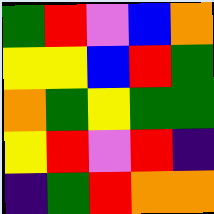[["green", "red", "violet", "blue", "orange"], ["yellow", "yellow", "blue", "red", "green"], ["orange", "green", "yellow", "green", "green"], ["yellow", "red", "violet", "red", "indigo"], ["indigo", "green", "red", "orange", "orange"]]